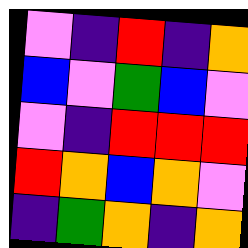[["violet", "indigo", "red", "indigo", "orange"], ["blue", "violet", "green", "blue", "violet"], ["violet", "indigo", "red", "red", "red"], ["red", "orange", "blue", "orange", "violet"], ["indigo", "green", "orange", "indigo", "orange"]]